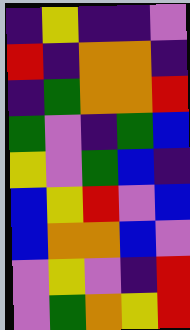[["indigo", "yellow", "indigo", "indigo", "violet"], ["red", "indigo", "orange", "orange", "indigo"], ["indigo", "green", "orange", "orange", "red"], ["green", "violet", "indigo", "green", "blue"], ["yellow", "violet", "green", "blue", "indigo"], ["blue", "yellow", "red", "violet", "blue"], ["blue", "orange", "orange", "blue", "violet"], ["violet", "yellow", "violet", "indigo", "red"], ["violet", "green", "orange", "yellow", "red"]]